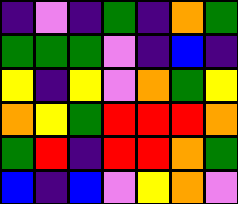[["indigo", "violet", "indigo", "green", "indigo", "orange", "green"], ["green", "green", "green", "violet", "indigo", "blue", "indigo"], ["yellow", "indigo", "yellow", "violet", "orange", "green", "yellow"], ["orange", "yellow", "green", "red", "red", "red", "orange"], ["green", "red", "indigo", "red", "red", "orange", "green"], ["blue", "indigo", "blue", "violet", "yellow", "orange", "violet"]]